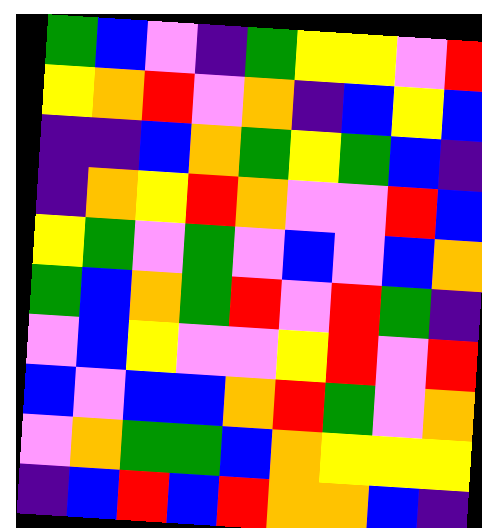[["green", "blue", "violet", "indigo", "green", "yellow", "yellow", "violet", "red"], ["yellow", "orange", "red", "violet", "orange", "indigo", "blue", "yellow", "blue"], ["indigo", "indigo", "blue", "orange", "green", "yellow", "green", "blue", "indigo"], ["indigo", "orange", "yellow", "red", "orange", "violet", "violet", "red", "blue"], ["yellow", "green", "violet", "green", "violet", "blue", "violet", "blue", "orange"], ["green", "blue", "orange", "green", "red", "violet", "red", "green", "indigo"], ["violet", "blue", "yellow", "violet", "violet", "yellow", "red", "violet", "red"], ["blue", "violet", "blue", "blue", "orange", "red", "green", "violet", "orange"], ["violet", "orange", "green", "green", "blue", "orange", "yellow", "yellow", "yellow"], ["indigo", "blue", "red", "blue", "red", "orange", "orange", "blue", "indigo"]]